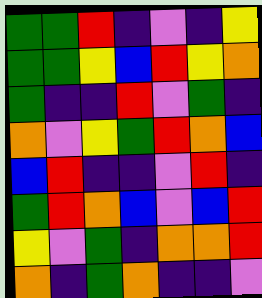[["green", "green", "red", "indigo", "violet", "indigo", "yellow"], ["green", "green", "yellow", "blue", "red", "yellow", "orange"], ["green", "indigo", "indigo", "red", "violet", "green", "indigo"], ["orange", "violet", "yellow", "green", "red", "orange", "blue"], ["blue", "red", "indigo", "indigo", "violet", "red", "indigo"], ["green", "red", "orange", "blue", "violet", "blue", "red"], ["yellow", "violet", "green", "indigo", "orange", "orange", "red"], ["orange", "indigo", "green", "orange", "indigo", "indigo", "violet"]]